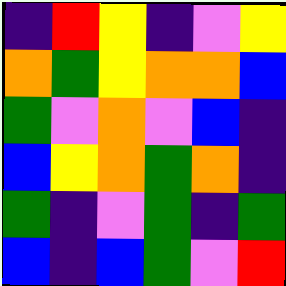[["indigo", "red", "yellow", "indigo", "violet", "yellow"], ["orange", "green", "yellow", "orange", "orange", "blue"], ["green", "violet", "orange", "violet", "blue", "indigo"], ["blue", "yellow", "orange", "green", "orange", "indigo"], ["green", "indigo", "violet", "green", "indigo", "green"], ["blue", "indigo", "blue", "green", "violet", "red"]]